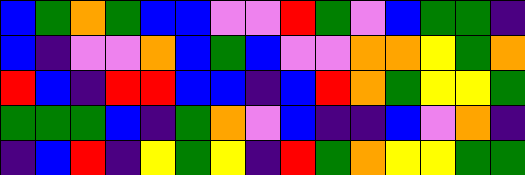[["blue", "green", "orange", "green", "blue", "blue", "violet", "violet", "red", "green", "violet", "blue", "green", "green", "indigo"], ["blue", "indigo", "violet", "violet", "orange", "blue", "green", "blue", "violet", "violet", "orange", "orange", "yellow", "green", "orange"], ["red", "blue", "indigo", "red", "red", "blue", "blue", "indigo", "blue", "red", "orange", "green", "yellow", "yellow", "green"], ["green", "green", "green", "blue", "indigo", "green", "orange", "violet", "blue", "indigo", "indigo", "blue", "violet", "orange", "indigo"], ["indigo", "blue", "red", "indigo", "yellow", "green", "yellow", "indigo", "red", "green", "orange", "yellow", "yellow", "green", "green"]]